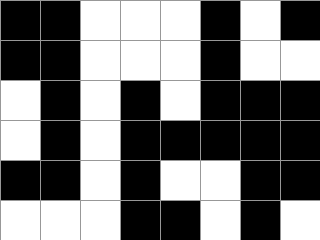[["black", "black", "white", "white", "white", "black", "white", "black"], ["black", "black", "white", "white", "white", "black", "white", "white"], ["white", "black", "white", "black", "white", "black", "black", "black"], ["white", "black", "white", "black", "black", "black", "black", "black"], ["black", "black", "white", "black", "white", "white", "black", "black"], ["white", "white", "white", "black", "black", "white", "black", "white"]]